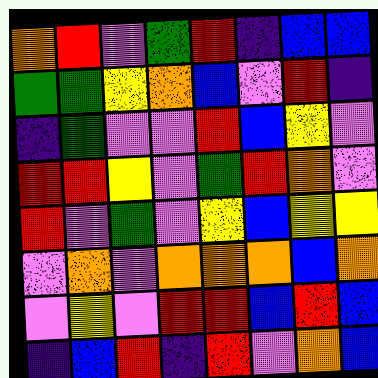[["orange", "red", "violet", "green", "red", "indigo", "blue", "blue"], ["green", "green", "yellow", "orange", "blue", "violet", "red", "indigo"], ["indigo", "green", "violet", "violet", "red", "blue", "yellow", "violet"], ["red", "red", "yellow", "violet", "green", "red", "orange", "violet"], ["red", "violet", "green", "violet", "yellow", "blue", "yellow", "yellow"], ["violet", "orange", "violet", "orange", "orange", "orange", "blue", "orange"], ["violet", "yellow", "violet", "red", "red", "blue", "red", "blue"], ["indigo", "blue", "red", "indigo", "red", "violet", "orange", "blue"]]